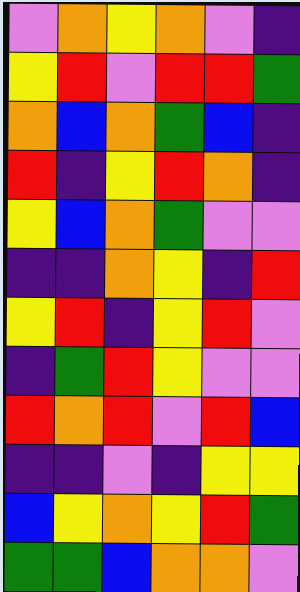[["violet", "orange", "yellow", "orange", "violet", "indigo"], ["yellow", "red", "violet", "red", "red", "green"], ["orange", "blue", "orange", "green", "blue", "indigo"], ["red", "indigo", "yellow", "red", "orange", "indigo"], ["yellow", "blue", "orange", "green", "violet", "violet"], ["indigo", "indigo", "orange", "yellow", "indigo", "red"], ["yellow", "red", "indigo", "yellow", "red", "violet"], ["indigo", "green", "red", "yellow", "violet", "violet"], ["red", "orange", "red", "violet", "red", "blue"], ["indigo", "indigo", "violet", "indigo", "yellow", "yellow"], ["blue", "yellow", "orange", "yellow", "red", "green"], ["green", "green", "blue", "orange", "orange", "violet"]]